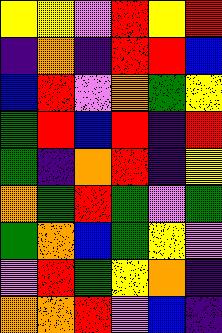[["yellow", "yellow", "violet", "red", "yellow", "red"], ["indigo", "orange", "indigo", "red", "red", "blue"], ["blue", "red", "violet", "orange", "green", "yellow"], ["green", "red", "blue", "red", "indigo", "red"], ["green", "indigo", "orange", "red", "indigo", "yellow"], ["orange", "green", "red", "green", "violet", "green"], ["green", "orange", "blue", "green", "yellow", "violet"], ["violet", "red", "green", "yellow", "orange", "indigo"], ["orange", "orange", "red", "violet", "blue", "indigo"]]